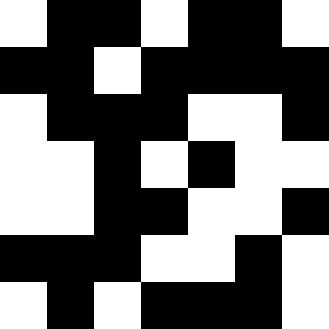[["white", "black", "black", "white", "black", "black", "white"], ["black", "black", "white", "black", "black", "black", "black"], ["white", "black", "black", "black", "white", "white", "black"], ["white", "white", "black", "white", "black", "white", "white"], ["white", "white", "black", "black", "white", "white", "black"], ["black", "black", "black", "white", "white", "black", "white"], ["white", "black", "white", "black", "black", "black", "white"]]